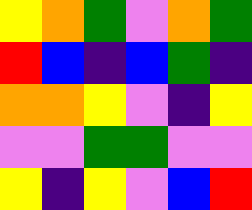[["yellow", "orange", "green", "violet", "orange", "green"], ["red", "blue", "indigo", "blue", "green", "indigo"], ["orange", "orange", "yellow", "violet", "indigo", "yellow"], ["violet", "violet", "green", "green", "violet", "violet"], ["yellow", "indigo", "yellow", "violet", "blue", "red"]]